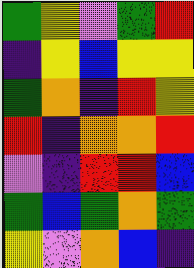[["green", "yellow", "violet", "green", "red"], ["indigo", "yellow", "blue", "yellow", "yellow"], ["green", "orange", "indigo", "red", "yellow"], ["red", "indigo", "orange", "orange", "red"], ["violet", "indigo", "red", "red", "blue"], ["green", "blue", "green", "orange", "green"], ["yellow", "violet", "orange", "blue", "indigo"]]